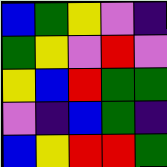[["blue", "green", "yellow", "violet", "indigo"], ["green", "yellow", "violet", "red", "violet"], ["yellow", "blue", "red", "green", "green"], ["violet", "indigo", "blue", "green", "indigo"], ["blue", "yellow", "red", "red", "green"]]